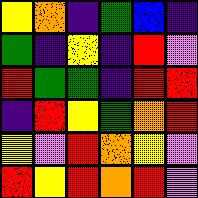[["yellow", "orange", "indigo", "green", "blue", "indigo"], ["green", "indigo", "yellow", "indigo", "red", "violet"], ["red", "green", "green", "indigo", "red", "red"], ["indigo", "red", "yellow", "green", "orange", "red"], ["yellow", "violet", "red", "orange", "yellow", "violet"], ["red", "yellow", "red", "orange", "red", "violet"]]